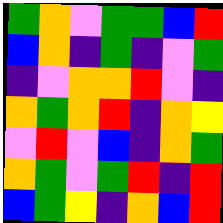[["green", "orange", "violet", "green", "green", "blue", "red"], ["blue", "orange", "indigo", "green", "indigo", "violet", "green"], ["indigo", "violet", "orange", "orange", "red", "violet", "indigo"], ["orange", "green", "orange", "red", "indigo", "orange", "yellow"], ["violet", "red", "violet", "blue", "indigo", "orange", "green"], ["orange", "green", "violet", "green", "red", "indigo", "red"], ["blue", "green", "yellow", "indigo", "orange", "blue", "red"]]